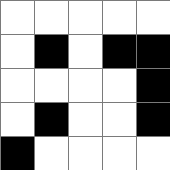[["white", "white", "white", "white", "white"], ["white", "black", "white", "black", "black"], ["white", "white", "white", "white", "black"], ["white", "black", "white", "white", "black"], ["black", "white", "white", "white", "white"]]